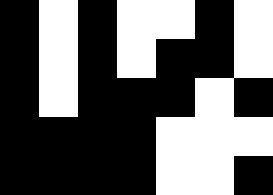[["black", "white", "black", "white", "white", "black", "white"], ["black", "white", "black", "white", "black", "black", "white"], ["black", "white", "black", "black", "black", "white", "black"], ["black", "black", "black", "black", "white", "white", "white"], ["black", "black", "black", "black", "white", "white", "black"]]